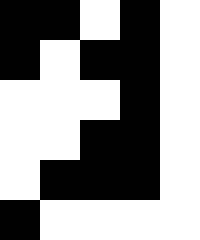[["black", "black", "white", "black", "white"], ["black", "white", "black", "black", "white"], ["white", "white", "white", "black", "white"], ["white", "white", "black", "black", "white"], ["white", "black", "black", "black", "white"], ["black", "white", "white", "white", "white"]]